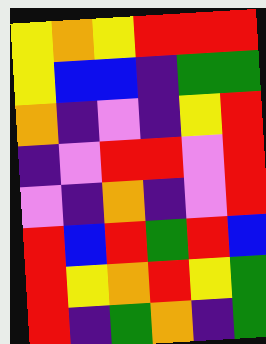[["yellow", "orange", "yellow", "red", "red", "red"], ["yellow", "blue", "blue", "indigo", "green", "green"], ["orange", "indigo", "violet", "indigo", "yellow", "red"], ["indigo", "violet", "red", "red", "violet", "red"], ["violet", "indigo", "orange", "indigo", "violet", "red"], ["red", "blue", "red", "green", "red", "blue"], ["red", "yellow", "orange", "red", "yellow", "green"], ["red", "indigo", "green", "orange", "indigo", "green"]]